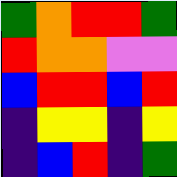[["green", "orange", "red", "red", "green"], ["red", "orange", "orange", "violet", "violet"], ["blue", "red", "red", "blue", "red"], ["indigo", "yellow", "yellow", "indigo", "yellow"], ["indigo", "blue", "red", "indigo", "green"]]